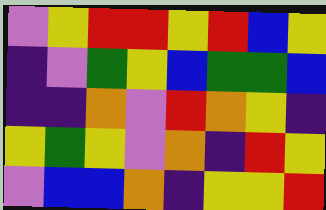[["violet", "yellow", "red", "red", "yellow", "red", "blue", "yellow"], ["indigo", "violet", "green", "yellow", "blue", "green", "green", "blue"], ["indigo", "indigo", "orange", "violet", "red", "orange", "yellow", "indigo"], ["yellow", "green", "yellow", "violet", "orange", "indigo", "red", "yellow"], ["violet", "blue", "blue", "orange", "indigo", "yellow", "yellow", "red"]]